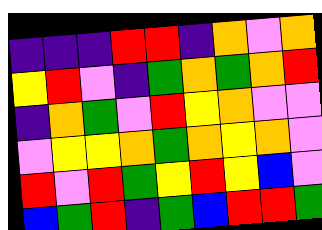[["indigo", "indigo", "indigo", "red", "red", "indigo", "orange", "violet", "orange"], ["yellow", "red", "violet", "indigo", "green", "orange", "green", "orange", "red"], ["indigo", "orange", "green", "violet", "red", "yellow", "orange", "violet", "violet"], ["violet", "yellow", "yellow", "orange", "green", "orange", "yellow", "orange", "violet"], ["red", "violet", "red", "green", "yellow", "red", "yellow", "blue", "violet"], ["blue", "green", "red", "indigo", "green", "blue", "red", "red", "green"]]